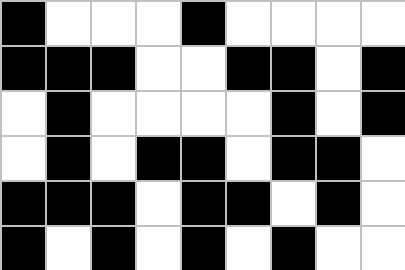[["black", "white", "white", "white", "black", "white", "white", "white", "white"], ["black", "black", "black", "white", "white", "black", "black", "white", "black"], ["white", "black", "white", "white", "white", "white", "black", "white", "black"], ["white", "black", "white", "black", "black", "white", "black", "black", "white"], ["black", "black", "black", "white", "black", "black", "white", "black", "white"], ["black", "white", "black", "white", "black", "white", "black", "white", "white"]]